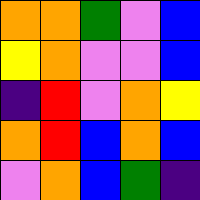[["orange", "orange", "green", "violet", "blue"], ["yellow", "orange", "violet", "violet", "blue"], ["indigo", "red", "violet", "orange", "yellow"], ["orange", "red", "blue", "orange", "blue"], ["violet", "orange", "blue", "green", "indigo"]]